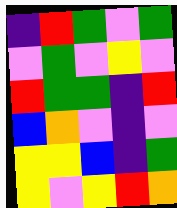[["indigo", "red", "green", "violet", "green"], ["violet", "green", "violet", "yellow", "violet"], ["red", "green", "green", "indigo", "red"], ["blue", "orange", "violet", "indigo", "violet"], ["yellow", "yellow", "blue", "indigo", "green"], ["yellow", "violet", "yellow", "red", "orange"]]